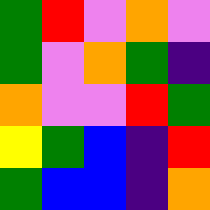[["green", "red", "violet", "orange", "violet"], ["green", "violet", "orange", "green", "indigo"], ["orange", "violet", "violet", "red", "green"], ["yellow", "green", "blue", "indigo", "red"], ["green", "blue", "blue", "indigo", "orange"]]